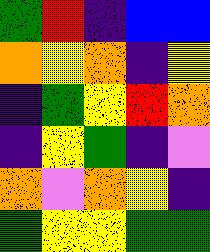[["green", "red", "indigo", "blue", "blue"], ["orange", "yellow", "orange", "indigo", "yellow"], ["indigo", "green", "yellow", "red", "orange"], ["indigo", "yellow", "green", "indigo", "violet"], ["orange", "violet", "orange", "yellow", "indigo"], ["green", "yellow", "yellow", "green", "green"]]